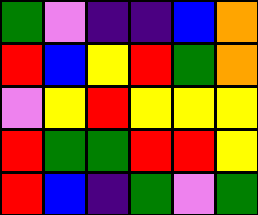[["green", "violet", "indigo", "indigo", "blue", "orange"], ["red", "blue", "yellow", "red", "green", "orange"], ["violet", "yellow", "red", "yellow", "yellow", "yellow"], ["red", "green", "green", "red", "red", "yellow"], ["red", "blue", "indigo", "green", "violet", "green"]]